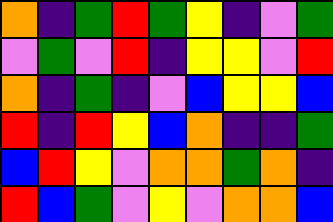[["orange", "indigo", "green", "red", "green", "yellow", "indigo", "violet", "green"], ["violet", "green", "violet", "red", "indigo", "yellow", "yellow", "violet", "red"], ["orange", "indigo", "green", "indigo", "violet", "blue", "yellow", "yellow", "blue"], ["red", "indigo", "red", "yellow", "blue", "orange", "indigo", "indigo", "green"], ["blue", "red", "yellow", "violet", "orange", "orange", "green", "orange", "indigo"], ["red", "blue", "green", "violet", "yellow", "violet", "orange", "orange", "blue"]]